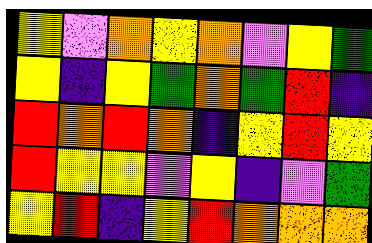[["yellow", "violet", "orange", "yellow", "orange", "violet", "yellow", "green"], ["yellow", "indigo", "yellow", "green", "orange", "green", "red", "indigo"], ["red", "orange", "red", "orange", "indigo", "yellow", "red", "yellow"], ["red", "yellow", "yellow", "violet", "yellow", "indigo", "violet", "green"], ["yellow", "red", "indigo", "yellow", "red", "orange", "orange", "orange"]]